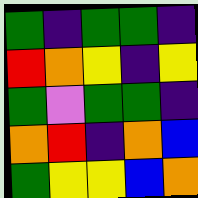[["green", "indigo", "green", "green", "indigo"], ["red", "orange", "yellow", "indigo", "yellow"], ["green", "violet", "green", "green", "indigo"], ["orange", "red", "indigo", "orange", "blue"], ["green", "yellow", "yellow", "blue", "orange"]]